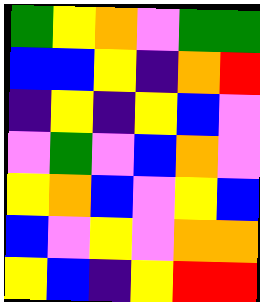[["green", "yellow", "orange", "violet", "green", "green"], ["blue", "blue", "yellow", "indigo", "orange", "red"], ["indigo", "yellow", "indigo", "yellow", "blue", "violet"], ["violet", "green", "violet", "blue", "orange", "violet"], ["yellow", "orange", "blue", "violet", "yellow", "blue"], ["blue", "violet", "yellow", "violet", "orange", "orange"], ["yellow", "blue", "indigo", "yellow", "red", "red"]]